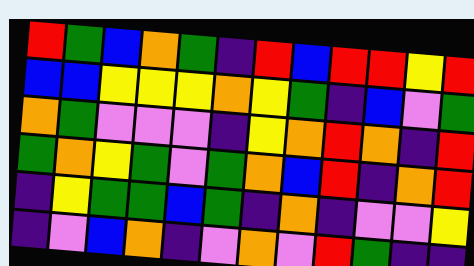[["red", "green", "blue", "orange", "green", "indigo", "red", "blue", "red", "red", "yellow", "red"], ["blue", "blue", "yellow", "yellow", "yellow", "orange", "yellow", "green", "indigo", "blue", "violet", "green"], ["orange", "green", "violet", "violet", "violet", "indigo", "yellow", "orange", "red", "orange", "indigo", "red"], ["green", "orange", "yellow", "green", "violet", "green", "orange", "blue", "red", "indigo", "orange", "red"], ["indigo", "yellow", "green", "green", "blue", "green", "indigo", "orange", "indigo", "violet", "violet", "yellow"], ["indigo", "violet", "blue", "orange", "indigo", "violet", "orange", "violet", "red", "green", "indigo", "indigo"]]